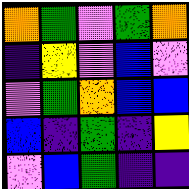[["orange", "green", "violet", "green", "orange"], ["indigo", "yellow", "violet", "blue", "violet"], ["violet", "green", "orange", "blue", "blue"], ["blue", "indigo", "green", "indigo", "yellow"], ["violet", "blue", "green", "indigo", "indigo"]]